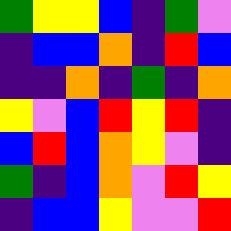[["green", "yellow", "yellow", "blue", "indigo", "green", "violet"], ["indigo", "blue", "blue", "orange", "indigo", "red", "blue"], ["indigo", "indigo", "orange", "indigo", "green", "indigo", "orange"], ["yellow", "violet", "blue", "red", "yellow", "red", "indigo"], ["blue", "red", "blue", "orange", "yellow", "violet", "indigo"], ["green", "indigo", "blue", "orange", "violet", "red", "yellow"], ["indigo", "blue", "blue", "yellow", "violet", "violet", "red"]]